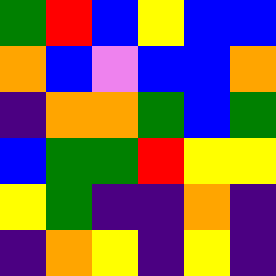[["green", "red", "blue", "yellow", "blue", "blue"], ["orange", "blue", "violet", "blue", "blue", "orange"], ["indigo", "orange", "orange", "green", "blue", "green"], ["blue", "green", "green", "red", "yellow", "yellow"], ["yellow", "green", "indigo", "indigo", "orange", "indigo"], ["indigo", "orange", "yellow", "indigo", "yellow", "indigo"]]